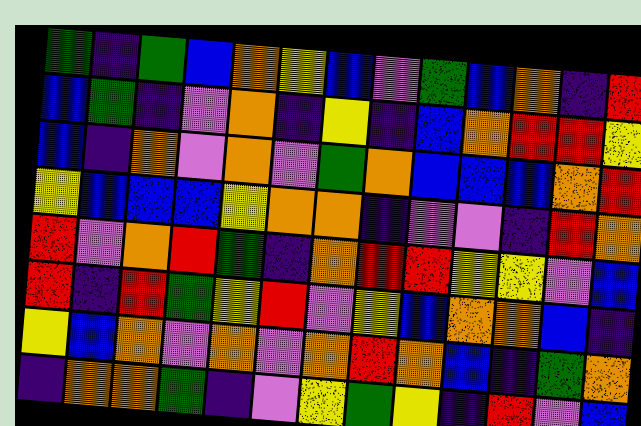[["green", "indigo", "green", "blue", "orange", "yellow", "blue", "violet", "green", "blue", "orange", "indigo", "red"], ["blue", "green", "indigo", "violet", "orange", "indigo", "yellow", "indigo", "blue", "orange", "red", "red", "yellow"], ["blue", "indigo", "orange", "violet", "orange", "violet", "green", "orange", "blue", "blue", "blue", "orange", "red"], ["yellow", "blue", "blue", "blue", "yellow", "orange", "orange", "indigo", "violet", "violet", "indigo", "red", "orange"], ["red", "violet", "orange", "red", "green", "indigo", "orange", "red", "red", "yellow", "yellow", "violet", "blue"], ["red", "indigo", "red", "green", "yellow", "red", "violet", "yellow", "blue", "orange", "orange", "blue", "indigo"], ["yellow", "blue", "orange", "violet", "orange", "violet", "orange", "red", "orange", "blue", "indigo", "green", "orange"], ["indigo", "orange", "orange", "green", "indigo", "violet", "yellow", "green", "yellow", "indigo", "red", "violet", "blue"]]